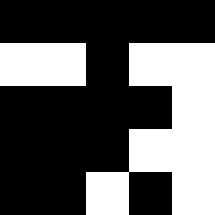[["black", "black", "black", "black", "black"], ["white", "white", "black", "white", "white"], ["black", "black", "black", "black", "white"], ["black", "black", "black", "white", "white"], ["black", "black", "white", "black", "white"]]